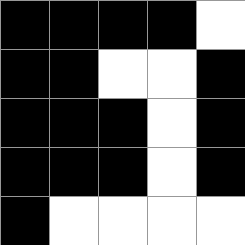[["black", "black", "black", "black", "white"], ["black", "black", "white", "white", "black"], ["black", "black", "black", "white", "black"], ["black", "black", "black", "white", "black"], ["black", "white", "white", "white", "white"]]